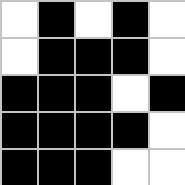[["white", "black", "white", "black", "white"], ["white", "black", "black", "black", "white"], ["black", "black", "black", "white", "black"], ["black", "black", "black", "black", "white"], ["black", "black", "black", "white", "white"]]